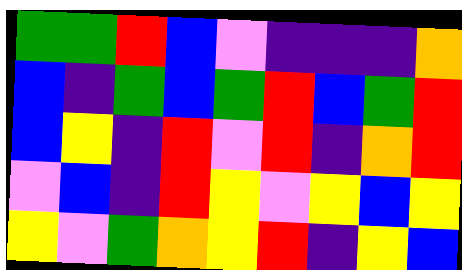[["green", "green", "red", "blue", "violet", "indigo", "indigo", "indigo", "orange"], ["blue", "indigo", "green", "blue", "green", "red", "blue", "green", "red"], ["blue", "yellow", "indigo", "red", "violet", "red", "indigo", "orange", "red"], ["violet", "blue", "indigo", "red", "yellow", "violet", "yellow", "blue", "yellow"], ["yellow", "violet", "green", "orange", "yellow", "red", "indigo", "yellow", "blue"]]